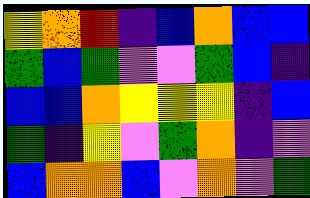[["yellow", "orange", "red", "indigo", "blue", "orange", "blue", "blue"], ["green", "blue", "green", "violet", "violet", "green", "blue", "indigo"], ["blue", "blue", "orange", "yellow", "yellow", "yellow", "indigo", "blue"], ["green", "indigo", "yellow", "violet", "green", "orange", "indigo", "violet"], ["blue", "orange", "orange", "blue", "violet", "orange", "violet", "green"]]